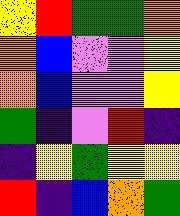[["yellow", "red", "green", "green", "orange"], ["orange", "blue", "violet", "violet", "yellow"], ["orange", "blue", "violet", "violet", "yellow"], ["green", "indigo", "violet", "red", "indigo"], ["indigo", "yellow", "green", "yellow", "yellow"], ["red", "indigo", "blue", "orange", "green"]]